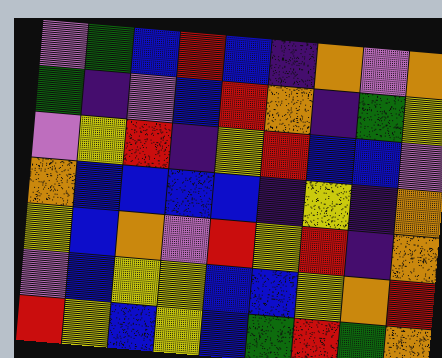[["violet", "green", "blue", "red", "blue", "indigo", "orange", "violet", "orange"], ["green", "indigo", "violet", "blue", "red", "orange", "indigo", "green", "yellow"], ["violet", "yellow", "red", "indigo", "yellow", "red", "blue", "blue", "violet"], ["orange", "blue", "blue", "blue", "blue", "indigo", "yellow", "indigo", "orange"], ["yellow", "blue", "orange", "violet", "red", "yellow", "red", "indigo", "orange"], ["violet", "blue", "yellow", "yellow", "blue", "blue", "yellow", "orange", "red"], ["red", "yellow", "blue", "yellow", "blue", "green", "red", "green", "orange"]]